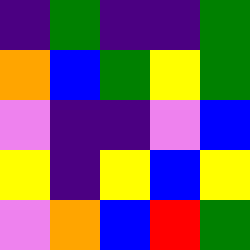[["indigo", "green", "indigo", "indigo", "green"], ["orange", "blue", "green", "yellow", "green"], ["violet", "indigo", "indigo", "violet", "blue"], ["yellow", "indigo", "yellow", "blue", "yellow"], ["violet", "orange", "blue", "red", "green"]]